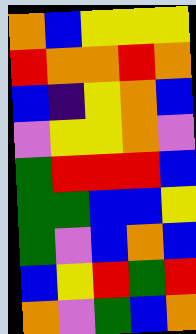[["orange", "blue", "yellow", "yellow", "yellow"], ["red", "orange", "orange", "red", "orange"], ["blue", "indigo", "yellow", "orange", "blue"], ["violet", "yellow", "yellow", "orange", "violet"], ["green", "red", "red", "red", "blue"], ["green", "green", "blue", "blue", "yellow"], ["green", "violet", "blue", "orange", "blue"], ["blue", "yellow", "red", "green", "red"], ["orange", "violet", "green", "blue", "orange"]]